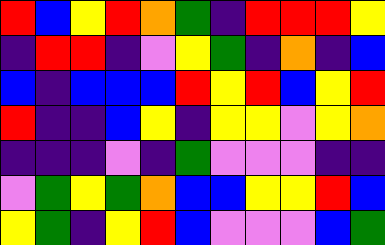[["red", "blue", "yellow", "red", "orange", "green", "indigo", "red", "red", "red", "yellow"], ["indigo", "red", "red", "indigo", "violet", "yellow", "green", "indigo", "orange", "indigo", "blue"], ["blue", "indigo", "blue", "blue", "blue", "red", "yellow", "red", "blue", "yellow", "red"], ["red", "indigo", "indigo", "blue", "yellow", "indigo", "yellow", "yellow", "violet", "yellow", "orange"], ["indigo", "indigo", "indigo", "violet", "indigo", "green", "violet", "violet", "violet", "indigo", "indigo"], ["violet", "green", "yellow", "green", "orange", "blue", "blue", "yellow", "yellow", "red", "blue"], ["yellow", "green", "indigo", "yellow", "red", "blue", "violet", "violet", "violet", "blue", "green"]]